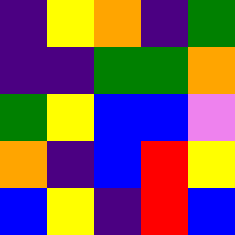[["indigo", "yellow", "orange", "indigo", "green"], ["indigo", "indigo", "green", "green", "orange"], ["green", "yellow", "blue", "blue", "violet"], ["orange", "indigo", "blue", "red", "yellow"], ["blue", "yellow", "indigo", "red", "blue"]]